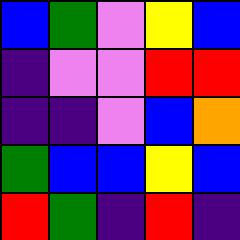[["blue", "green", "violet", "yellow", "blue"], ["indigo", "violet", "violet", "red", "red"], ["indigo", "indigo", "violet", "blue", "orange"], ["green", "blue", "blue", "yellow", "blue"], ["red", "green", "indigo", "red", "indigo"]]